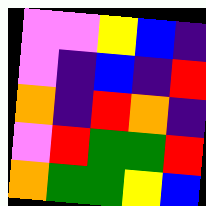[["violet", "violet", "yellow", "blue", "indigo"], ["violet", "indigo", "blue", "indigo", "red"], ["orange", "indigo", "red", "orange", "indigo"], ["violet", "red", "green", "green", "red"], ["orange", "green", "green", "yellow", "blue"]]